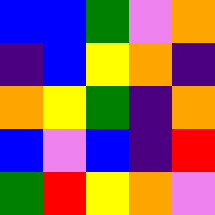[["blue", "blue", "green", "violet", "orange"], ["indigo", "blue", "yellow", "orange", "indigo"], ["orange", "yellow", "green", "indigo", "orange"], ["blue", "violet", "blue", "indigo", "red"], ["green", "red", "yellow", "orange", "violet"]]